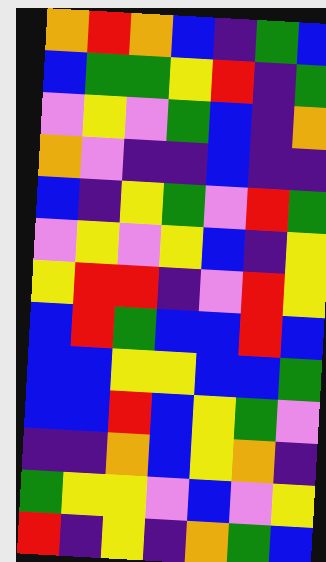[["orange", "red", "orange", "blue", "indigo", "green", "blue"], ["blue", "green", "green", "yellow", "red", "indigo", "green"], ["violet", "yellow", "violet", "green", "blue", "indigo", "orange"], ["orange", "violet", "indigo", "indigo", "blue", "indigo", "indigo"], ["blue", "indigo", "yellow", "green", "violet", "red", "green"], ["violet", "yellow", "violet", "yellow", "blue", "indigo", "yellow"], ["yellow", "red", "red", "indigo", "violet", "red", "yellow"], ["blue", "red", "green", "blue", "blue", "red", "blue"], ["blue", "blue", "yellow", "yellow", "blue", "blue", "green"], ["blue", "blue", "red", "blue", "yellow", "green", "violet"], ["indigo", "indigo", "orange", "blue", "yellow", "orange", "indigo"], ["green", "yellow", "yellow", "violet", "blue", "violet", "yellow"], ["red", "indigo", "yellow", "indigo", "orange", "green", "blue"]]